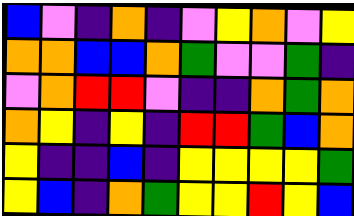[["blue", "violet", "indigo", "orange", "indigo", "violet", "yellow", "orange", "violet", "yellow"], ["orange", "orange", "blue", "blue", "orange", "green", "violet", "violet", "green", "indigo"], ["violet", "orange", "red", "red", "violet", "indigo", "indigo", "orange", "green", "orange"], ["orange", "yellow", "indigo", "yellow", "indigo", "red", "red", "green", "blue", "orange"], ["yellow", "indigo", "indigo", "blue", "indigo", "yellow", "yellow", "yellow", "yellow", "green"], ["yellow", "blue", "indigo", "orange", "green", "yellow", "yellow", "red", "yellow", "blue"]]